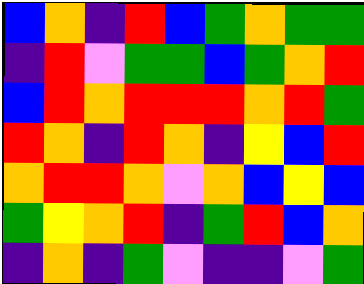[["blue", "orange", "indigo", "red", "blue", "green", "orange", "green", "green"], ["indigo", "red", "violet", "green", "green", "blue", "green", "orange", "red"], ["blue", "red", "orange", "red", "red", "red", "orange", "red", "green"], ["red", "orange", "indigo", "red", "orange", "indigo", "yellow", "blue", "red"], ["orange", "red", "red", "orange", "violet", "orange", "blue", "yellow", "blue"], ["green", "yellow", "orange", "red", "indigo", "green", "red", "blue", "orange"], ["indigo", "orange", "indigo", "green", "violet", "indigo", "indigo", "violet", "green"]]